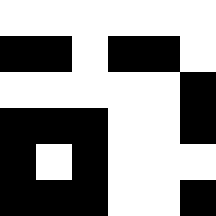[["white", "white", "white", "white", "white", "white"], ["black", "black", "white", "black", "black", "white"], ["white", "white", "white", "white", "white", "black"], ["black", "black", "black", "white", "white", "black"], ["black", "white", "black", "white", "white", "white"], ["black", "black", "black", "white", "white", "black"]]